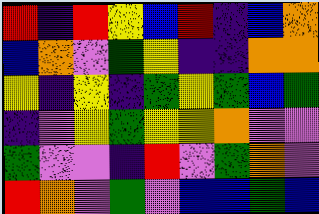[["red", "indigo", "red", "yellow", "blue", "red", "indigo", "blue", "orange"], ["blue", "orange", "violet", "green", "yellow", "indigo", "indigo", "orange", "orange"], ["yellow", "indigo", "yellow", "indigo", "green", "yellow", "green", "blue", "green"], ["indigo", "violet", "yellow", "green", "yellow", "yellow", "orange", "violet", "violet"], ["green", "violet", "violet", "indigo", "red", "violet", "green", "orange", "violet"], ["red", "orange", "violet", "green", "violet", "blue", "blue", "green", "blue"]]